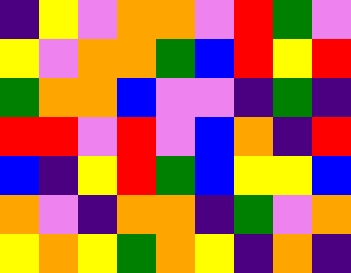[["indigo", "yellow", "violet", "orange", "orange", "violet", "red", "green", "violet"], ["yellow", "violet", "orange", "orange", "green", "blue", "red", "yellow", "red"], ["green", "orange", "orange", "blue", "violet", "violet", "indigo", "green", "indigo"], ["red", "red", "violet", "red", "violet", "blue", "orange", "indigo", "red"], ["blue", "indigo", "yellow", "red", "green", "blue", "yellow", "yellow", "blue"], ["orange", "violet", "indigo", "orange", "orange", "indigo", "green", "violet", "orange"], ["yellow", "orange", "yellow", "green", "orange", "yellow", "indigo", "orange", "indigo"]]